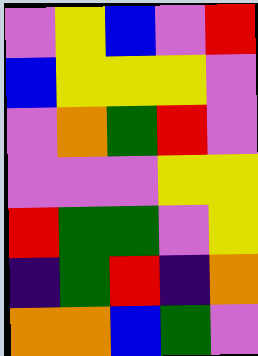[["violet", "yellow", "blue", "violet", "red"], ["blue", "yellow", "yellow", "yellow", "violet"], ["violet", "orange", "green", "red", "violet"], ["violet", "violet", "violet", "yellow", "yellow"], ["red", "green", "green", "violet", "yellow"], ["indigo", "green", "red", "indigo", "orange"], ["orange", "orange", "blue", "green", "violet"]]